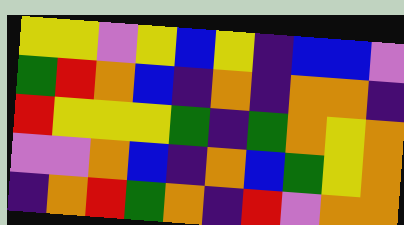[["yellow", "yellow", "violet", "yellow", "blue", "yellow", "indigo", "blue", "blue", "violet"], ["green", "red", "orange", "blue", "indigo", "orange", "indigo", "orange", "orange", "indigo"], ["red", "yellow", "yellow", "yellow", "green", "indigo", "green", "orange", "yellow", "orange"], ["violet", "violet", "orange", "blue", "indigo", "orange", "blue", "green", "yellow", "orange"], ["indigo", "orange", "red", "green", "orange", "indigo", "red", "violet", "orange", "orange"]]